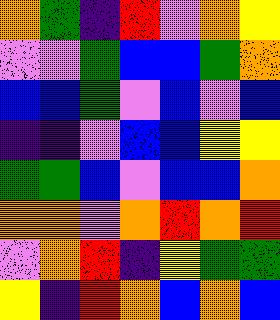[["orange", "green", "indigo", "red", "violet", "orange", "yellow"], ["violet", "violet", "green", "blue", "blue", "green", "orange"], ["blue", "blue", "green", "violet", "blue", "violet", "blue"], ["indigo", "indigo", "violet", "blue", "blue", "yellow", "yellow"], ["green", "green", "blue", "violet", "blue", "blue", "orange"], ["orange", "orange", "violet", "orange", "red", "orange", "red"], ["violet", "orange", "red", "indigo", "yellow", "green", "green"], ["yellow", "indigo", "red", "orange", "blue", "orange", "blue"]]